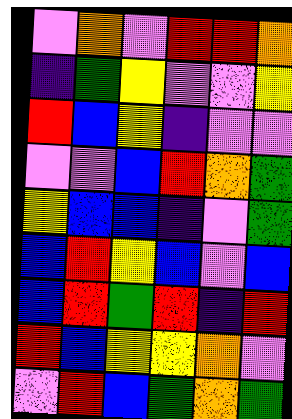[["violet", "orange", "violet", "red", "red", "orange"], ["indigo", "green", "yellow", "violet", "violet", "yellow"], ["red", "blue", "yellow", "indigo", "violet", "violet"], ["violet", "violet", "blue", "red", "orange", "green"], ["yellow", "blue", "blue", "indigo", "violet", "green"], ["blue", "red", "yellow", "blue", "violet", "blue"], ["blue", "red", "green", "red", "indigo", "red"], ["red", "blue", "yellow", "yellow", "orange", "violet"], ["violet", "red", "blue", "green", "orange", "green"]]